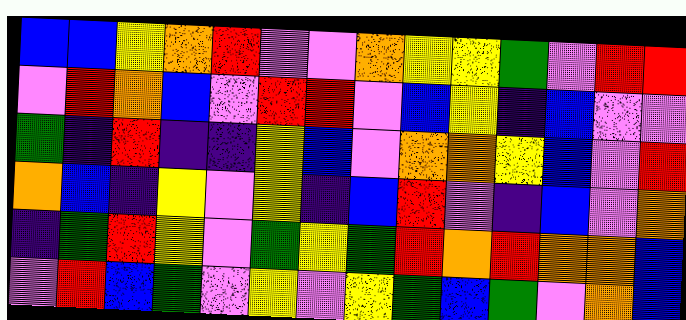[["blue", "blue", "yellow", "orange", "red", "violet", "violet", "orange", "yellow", "yellow", "green", "violet", "red", "red"], ["violet", "red", "orange", "blue", "violet", "red", "red", "violet", "blue", "yellow", "indigo", "blue", "violet", "violet"], ["green", "indigo", "red", "indigo", "indigo", "yellow", "blue", "violet", "orange", "orange", "yellow", "blue", "violet", "red"], ["orange", "blue", "indigo", "yellow", "violet", "yellow", "indigo", "blue", "red", "violet", "indigo", "blue", "violet", "orange"], ["indigo", "green", "red", "yellow", "violet", "green", "yellow", "green", "red", "orange", "red", "orange", "orange", "blue"], ["violet", "red", "blue", "green", "violet", "yellow", "violet", "yellow", "green", "blue", "green", "violet", "orange", "blue"]]